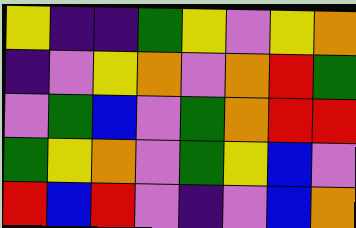[["yellow", "indigo", "indigo", "green", "yellow", "violet", "yellow", "orange"], ["indigo", "violet", "yellow", "orange", "violet", "orange", "red", "green"], ["violet", "green", "blue", "violet", "green", "orange", "red", "red"], ["green", "yellow", "orange", "violet", "green", "yellow", "blue", "violet"], ["red", "blue", "red", "violet", "indigo", "violet", "blue", "orange"]]